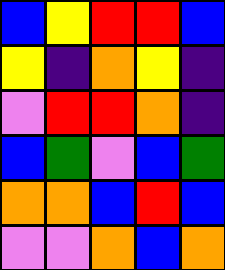[["blue", "yellow", "red", "red", "blue"], ["yellow", "indigo", "orange", "yellow", "indigo"], ["violet", "red", "red", "orange", "indigo"], ["blue", "green", "violet", "blue", "green"], ["orange", "orange", "blue", "red", "blue"], ["violet", "violet", "orange", "blue", "orange"]]